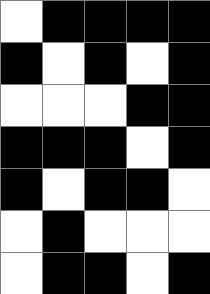[["white", "black", "black", "black", "black"], ["black", "white", "black", "white", "black"], ["white", "white", "white", "black", "black"], ["black", "black", "black", "white", "black"], ["black", "white", "black", "black", "white"], ["white", "black", "white", "white", "white"], ["white", "black", "black", "white", "black"]]